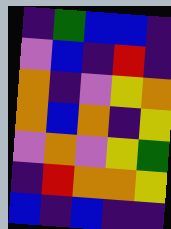[["indigo", "green", "blue", "blue", "indigo"], ["violet", "blue", "indigo", "red", "indigo"], ["orange", "indigo", "violet", "yellow", "orange"], ["orange", "blue", "orange", "indigo", "yellow"], ["violet", "orange", "violet", "yellow", "green"], ["indigo", "red", "orange", "orange", "yellow"], ["blue", "indigo", "blue", "indigo", "indigo"]]